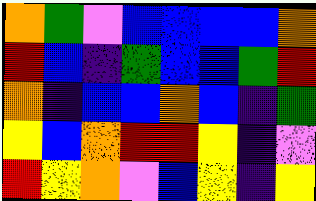[["orange", "green", "violet", "blue", "blue", "blue", "blue", "orange"], ["red", "blue", "indigo", "green", "blue", "blue", "green", "red"], ["orange", "indigo", "blue", "blue", "orange", "blue", "indigo", "green"], ["yellow", "blue", "orange", "red", "red", "yellow", "indigo", "violet"], ["red", "yellow", "orange", "violet", "blue", "yellow", "indigo", "yellow"]]